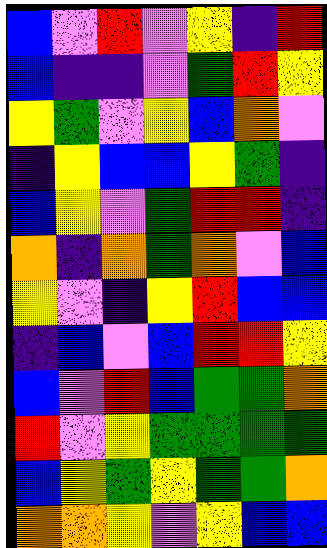[["blue", "violet", "red", "violet", "yellow", "indigo", "red"], ["blue", "indigo", "indigo", "violet", "green", "red", "yellow"], ["yellow", "green", "violet", "yellow", "blue", "orange", "violet"], ["indigo", "yellow", "blue", "blue", "yellow", "green", "indigo"], ["blue", "yellow", "violet", "green", "red", "red", "indigo"], ["orange", "indigo", "orange", "green", "orange", "violet", "blue"], ["yellow", "violet", "indigo", "yellow", "red", "blue", "blue"], ["indigo", "blue", "violet", "blue", "red", "red", "yellow"], ["blue", "violet", "red", "blue", "green", "green", "orange"], ["red", "violet", "yellow", "green", "green", "green", "green"], ["blue", "yellow", "green", "yellow", "green", "green", "orange"], ["orange", "orange", "yellow", "violet", "yellow", "blue", "blue"]]